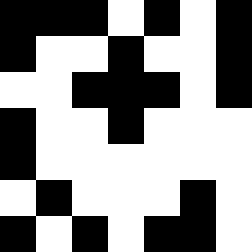[["black", "black", "black", "white", "black", "white", "black"], ["black", "white", "white", "black", "white", "white", "black"], ["white", "white", "black", "black", "black", "white", "black"], ["black", "white", "white", "black", "white", "white", "white"], ["black", "white", "white", "white", "white", "white", "white"], ["white", "black", "white", "white", "white", "black", "white"], ["black", "white", "black", "white", "black", "black", "white"]]